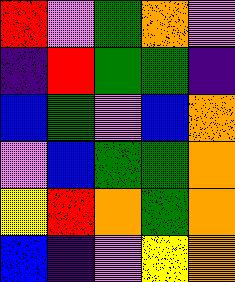[["red", "violet", "green", "orange", "violet"], ["indigo", "red", "green", "green", "indigo"], ["blue", "green", "violet", "blue", "orange"], ["violet", "blue", "green", "green", "orange"], ["yellow", "red", "orange", "green", "orange"], ["blue", "indigo", "violet", "yellow", "orange"]]